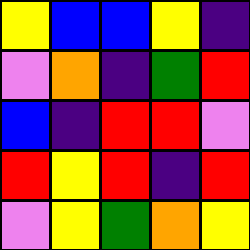[["yellow", "blue", "blue", "yellow", "indigo"], ["violet", "orange", "indigo", "green", "red"], ["blue", "indigo", "red", "red", "violet"], ["red", "yellow", "red", "indigo", "red"], ["violet", "yellow", "green", "orange", "yellow"]]